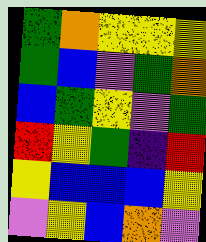[["green", "orange", "yellow", "yellow", "yellow"], ["green", "blue", "violet", "green", "orange"], ["blue", "green", "yellow", "violet", "green"], ["red", "yellow", "green", "indigo", "red"], ["yellow", "blue", "blue", "blue", "yellow"], ["violet", "yellow", "blue", "orange", "violet"]]